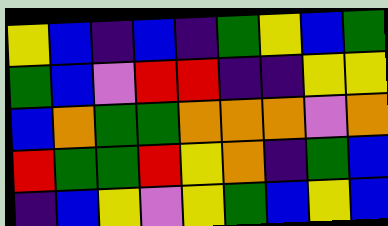[["yellow", "blue", "indigo", "blue", "indigo", "green", "yellow", "blue", "green"], ["green", "blue", "violet", "red", "red", "indigo", "indigo", "yellow", "yellow"], ["blue", "orange", "green", "green", "orange", "orange", "orange", "violet", "orange"], ["red", "green", "green", "red", "yellow", "orange", "indigo", "green", "blue"], ["indigo", "blue", "yellow", "violet", "yellow", "green", "blue", "yellow", "blue"]]